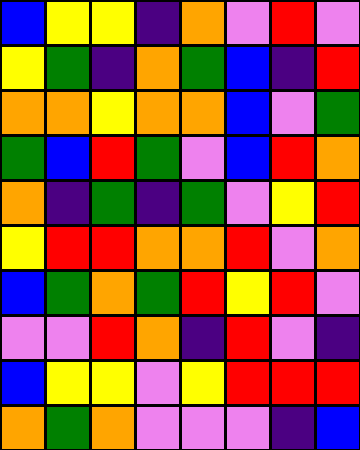[["blue", "yellow", "yellow", "indigo", "orange", "violet", "red", "violet"], ["yellow", "green", "indigo", "orange", "green", "blue", "indigo", "red"], ["orange", "orange", "yellow", "orange", "orange", "blue", "violet", "green"], ["green", "blue", "red", "green", "violet", "blue", "red", "orange"], ["orange", "indigo", "green", "indigo", "green", "violet", "yellow", "red"], ["yellow", "red", "red", "orange", "orange", "red", "violet", "orange"], ["blue", "green", "orange", "green", "red", "yellow", "red", "violet"], ["violet", "violet", "red", "orange", "indigo", "red", "violet", "indigo"], ["blue", "yellow", "yellow", "violet", "yellow", "red", "red", "red"], ["orange", "green", "orange", "violet", "violet", "violet", "indigo", "blue"]]